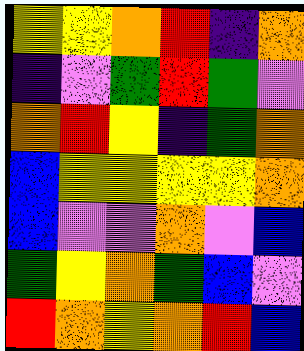[["yellow", "yellow", "orange", "red", "indigo", "orange"], ["indigo", "violet", "green", "red", "green", "violet"], ["orange", "red", "yellow", "indigo", "green", "orange"], ["blue", "yellow", "yellow", "yellow", "yellow", "orange"], ["blue", "violet", "violet", "orange", "violet", "blue"], ["green", "yellow", "orange", "green", "blue", "violet"], ["red", "orange", "yellow", "orange", "red", "blue"]]